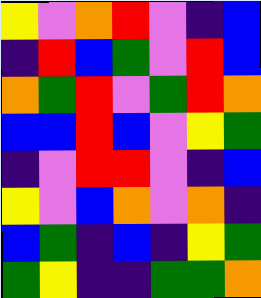[["yellow", "violet", "orange", "red", "violet", "indigo", "blue"], ["indigo", "red", "blue", "green", "violet", "red", "blue"], ["orange", "green", "red", "violet", "green", "red", "orange"], ["blue", "blue", "red", "blue", "violet", "yellow", "green"], ["indigo", "violet", "red", "red", "violet", "indigo", "blue"], ["yellow", "violet", "blue", "orange", "violet", "orange", "indigo"], ["blue", "green", "indigo", "blue", "indigo", "yellow", "green"], ["green", "yellow", "indigo", "indigo", "green", "green", "orange"]]